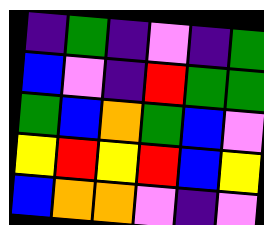[["indigo", "green", "indigo", "violet", "indigo", "green"], ["blue", "violet", "indigo", "red", "green", "green"], ["green", "blue", "orange", "green", "blue", "violet"], ["yellow", "red", "yellow", "red", "blue", "yellow"], ["blue", "orange", "orange", "violet", "indigo", "violet"]]